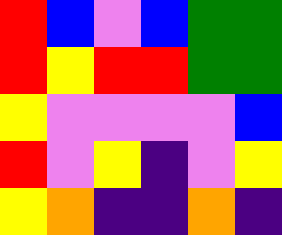[["red", "blue", "violet", "blue", "green", "green"], ["red", "yellow", "red", "red", "green", "green"], ["yellow", "violet", "violet", "violet", "violet", "blue"], ["red", "violet", "yellow", "indigo", "violet", "yellow"], ["yellow", "orange", "indigo", "indigo", "orange", "indigo"]]